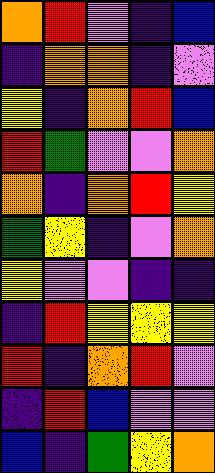[["orange", "red", "violet", "indigo", "blue"], ["indigo", "orange", "orange", "indigo", "violet"], ["yellow", "indigo", "orange", "red", "blue"], ["red", "green", "violet", "violet", "orange"], ["orange", "indigo", "orange", "red", "yellow"], ["green", "yellow", "indigo", "violet", "orange"], ["yellow", "violet", "violet", "indigo", "indigo"], ["indigo", "red", "yellow", "yellow", "yellow"], ["red", "indigo", "orange", "red", "violet"], ["indigo", "red", "blue", "violet", "violet"], ["blue", "indigo", "green", "yellow", "orange"]]